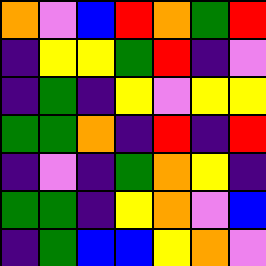[["orange", "violet", "blue", "red", "orange", "green", "red"], ["indigo", "yellow", "yellow", "green", "red", "indigo", "violet"], ["indigo", "green", "indigo", "yellow", "violet", "yellow", "yellow"], ["green", "green", "orange", "indigo", "red", "indigo", "red"], ["indigo", "violet", "indigo", "green", "orange", "yellow", "indigo"], ["green", "green", "indigo", "yellow", "orange", "violet", "blue"], ["indigo", "green", "blue", "blue", "yellow", "orange", "violet"]]